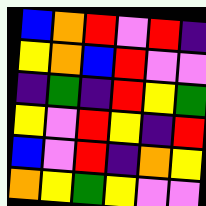[["blue", "orange", "red", "violet", "red", "indigo"], ["yellow", "orange", "blue", "red", "violet", "violet"], ["indigo", "green", "indigo", "red", "yellow", "green"], ["yellow", "violet", "red", "yellow", "indigo", "red"], ["blue", "violet", "red", "indigo", "orange", "yellow"], ["orange", "yellow", "green", "yellow", "violet", "violet"]]